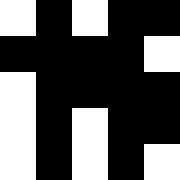[["white", "black", "white", "black", "black"], ["black", "black", "black", "black", "white"], ["white", "black", "black", "black", "black"], ["white", "black", "white", "black", "black"], ["white", "black", "white", "black", "white"]]